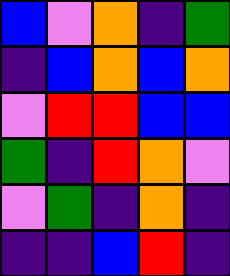[["blue", "violet", "orange", "indigo", "green"], ["indigo", "blue", "orange", "blue", "orange"], ["violet", "red", "red", "blue", "blue"], ["green", "indigo", "red", "orange", "violet"], ["violet", "green", "indigo", "orange", "indigo"], ["indigo", "indigo", "blue", "red", "indigo"]]